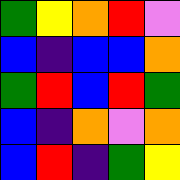[["green", "yellow", "orange", "red", "violet"], ["blue", "indigo", "blue", "blue", "orange"], ["green", "red", "blue", "red", "green"], ["blue", "indigo", "orange", "violet", "orange"], ["blue", "red", "indigo", "green", "yellow"]]